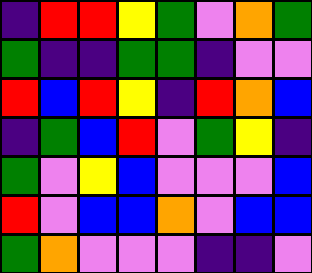[["indigo", "red", "red", "yellow", "green", "violet", "orange", "green"], ["green", "indigo", "indigo", "green", "green", "indigo", "violet", "violet"], ["red", "blue", "red", "yellow", "indigo", "red", "orange", "blue"], ["indigo", "green", "blue", "red", "violet", "green", "yellow", "indigo"], ["green", "violet", "yellow", "blue", "violet", "violet", "violet", "blue"], ["red", "violet", "blue", "blue", "orange", "violet", "blue", "blue"], ["green", "orange", "violet", "violet", "violet", "indigo", "indigo", "violet"]]